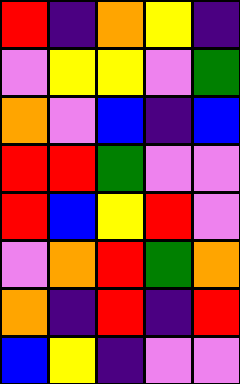[["red", "indigo", "orange", "yellow", "indigo"], ["violet", "yellow", "yellow", "violet", "green"], ["orange", "violet", "blue", "indigo", "blue"], ["red", "red", "green", "violet", "violet"], ["red", "blue", "yellow", "red", "violet"], ["violet", "orange", "red", "green", "orange"], ["orange", "indigo", "red", "indigo", "red"], ["blue", "yellow", "indigo", "violet", "violet"]]